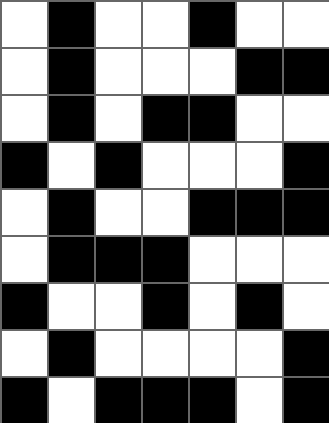[["white", "black", "white", "white", "black", "white", "white"], ["white", "black", "white", "white", "white", "black", "black"], ["white", "black", "white", "black", "black", "white", "white"], ["black", "white", "black", "white", "white", "white", "black"], ["white", "black", "white", "white", "black", "black", "black"], ["white", "black", "black", "black", "white", "white", "white"], ["black", "white", "white", "black", "white", "black", "white"], ["white", "black", "white", "white", "white", "white", "black"], ["black", "white", "black", "black", "black", "white", "black"]]